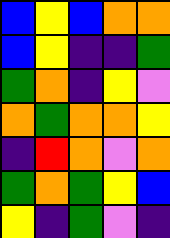[["blue", "yellow", "blue", "orange", "orange"], ["blue", "yellow", "indigo", "indigo", "green"], ["green", "orange", "indigo", "yellow", "violet"], ["orange", "green", "orange", "orange", "yellow"], ["indigo", "red", "orange", "violet", "orange"], ["green", "orange", "green", "yellow", "blue"], ["yellow", "indigo", "green", "violet", "indigo"]]